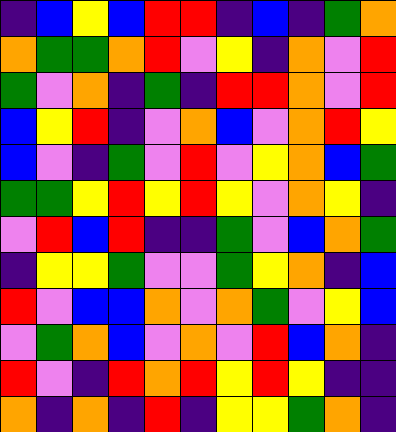[["indigo", "blue", "yellow", "blue", "red", "red", "indigo", "blue", "indigo", "green", "orange"], ["orange", "green", "green", "orange", "red", "violet", "yellow", "indigo", "orange", "violet", "red"], ["green", "violet", "orange", "indigo", "green", "indigo", "red", "red", "orange", "violet", "red"], ["blue", "yellow", "red", "indigo", "violet", "orange", "blue", "violet", "orange", "red", "yellow"], ["blue", "violet", "indigo", "green", "violet", "red", "violet", "yellow", "orange", "blue", "green"], ["green", "green", "yellow", "red", "yellow", "red", "yellow", "violet", "orange", "yellow", "indigo"], ["violet", "red", "blue", "red", "indigo", "indigo", "green", "violet", "blue", "orange", "green"], ["indigo", "yellow", "yellow", "green", "violet", "violet", "green", "yellow", "orange", "indigo", "blue"], ["red", "violet", "blue", "blue", "orange", "violet", "orange", "green", "violet", "yellow", "blue"], ["violet", "green", "orange", "blue", "violet", "orange", "violet", "red", "blue", "orange", "indigo"], ["red", "violet", "indigo", "red", "orange", "red", "yellow", "red", "yellow", "indigo", "indigo"], ["orange", "indigo", "orange", "indigo", "red", "indigo", "yellow", "yellow", "green", "orange", "indigo"]]